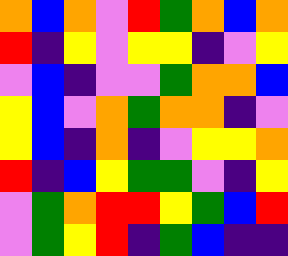[["orange", "blue", "orange", "violet", "red", "green", "orange", "blue", "orange"], ["red", "indigo", "yellow", "violet", "yellow", "yellow", "indigo", "violet", "yellow"], ["violet", "blue", "indigo", "violet", "violet", "green", "orange", "orange", "blue"], ["yellow", "blue", "violet", "orange", "green", "orange", "orange", "indigo", "violet"], ["yellow", "blue", "indigo", "orange", "indigo", "violet", "yellow", "yellow", "orange"], ["red", "indigo", "blue", "yellow", "green", "green", "violet", "indigo", "yellow"], ["violet", "green", "orange", "red", "red", "yellow", "green", "blue", "red"], ["violet", "green", "yellow", "red", "indigo", "green", "blue", "indigo", "indigo"]]